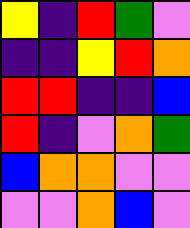[["yellow", "indigo", "red", "green", "violet"], ["indigo", "indigo", "yellow", "red", "orange"], ["red", "red", "indigo", "indigo", "blue"], ["red", "indigo", "violet", "orange", "green"], ["blue", "orange", "orange", "violet", "violet"], ["violet", "violet", "orange", "blue", "violet"]]